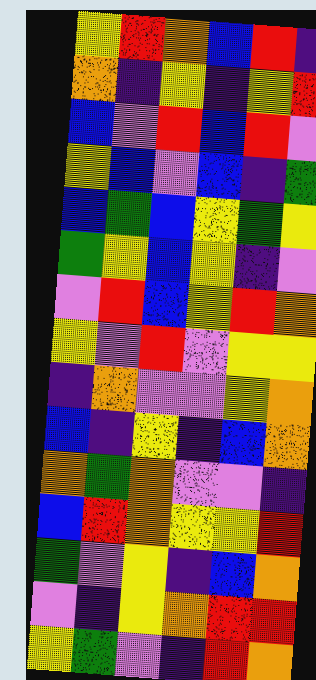[["yellow", "red", "orange", "blue", "red", "indigo"], ["orange", "indigo", "yellow", "indigo", "yellow", "red"], ["blue", "violet", "red", "blue", "red", "violet"], ["yellow", "blue", "violet", "blue", "indigo", "green"], ["blue", "green", "blue", "yellow", "green", "yellow"], ["green", "yellow", "blue", "yellow", "indigo", "violet"], ["violet", "red", "blue", "yellow", "red", "orange"], ["yellow", "violet", "red", "violet", "yellow", "yellow"], ["indigo", "orange", "violet", "violet", "yellow", "orange"], ["blue", "indigo", "yellow", "indigo", "blue", "orange"], ["orange", "green", "orange", "violet", "violet", "indigo"], ["blue", "red", "orange", "yellow", "yellow", "red"], ["green", "violet", "yellow", "indigo", "blue", "orange"], ["violet", "indigo", "yellow", "orange", "red", "red"], ["yellow", "green", "violet", "indigo", "red", "orange"]]